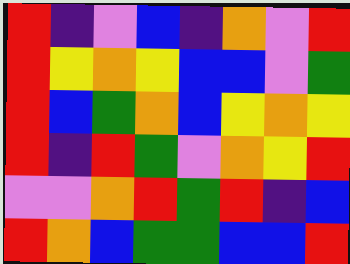[["red", "indigo", "violet", "blue", "indigo", "orange", "violet", "red"], ["red", "yellow", "orange", "yellow", "blue", "blue", "violet", "green"], ["red", "blue", "green", "orange", "blue", "yellow", "orange", "yellow"], ["red", "indigo", "red", "green", "violet", "orange", "yellow", "red"], ["violet", "violet", "orange", "red", "green", "red", "indigo", "blue"], ["red", "orange", "blue", "green", "green", "blue", "blue", "red"]]